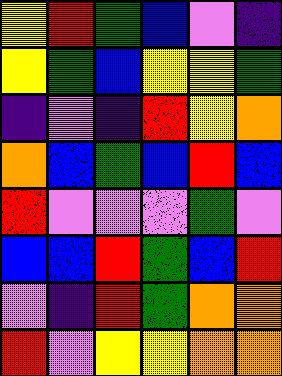[["yellow", "red", "green", "blue", "violet", "indigo"], ["yellow", "green", "blue", "yellow", "yellow", "green"], ["indigo", "violet", "indigo", "red", "yellow", "orange"], ["orange", "blue", "green", "blue", "red", "blue"], ["red", "violet", "violet", "violet", "green", "violet"], ["blue", "blue", "red", "green", "blue", "red"], ["violet", "indigo", "red", "green", "orange", "orange"], ["red", "violet", "yellow", "yellow", "orange", "orange"]]